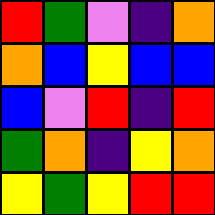[["red", "green", "violet", "indigo", "orange"], ["orange", "blue", "yellow", "blue", "blue"], ["blue", "violet", "red", "indigo", "red"], ["green", "orange", "indigo", "yellow", "orange"], ["yellow", "green", "yellow", "red", "red"]]